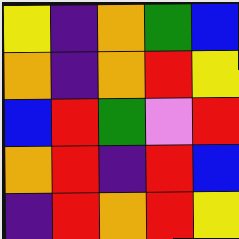[["yellow", "indigo", "orange", "green", "blue"], ["orange", "indigo", "orange", "red", "yellow"], ["blue", "red", "green", "violet", "red"], ["orange", "red", "indigo", "red", "blue"], ["indigo", "red", "orange", "red", "yellow"]]